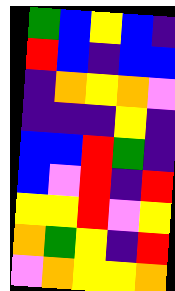[["green", "blue", "yellow", "blue", "indigo"], ["red", "blue", "indigo", "blue", "blue"], ["indigo", "orange", "yellow", "orange", "violet"], ["indigo", "indigo", "indigo", "yellow", "indigo"], ["blue", "blue", "red", "green", "indigo"], ["blue", "violet", "red", "indigo", "red"], ["yellow", "yellow", "red", "violet", "yellow"], ["orange", "green", "yellow", "indigo", "red"], ["violet", "orange", "yellow", "yellow", "orange"]]